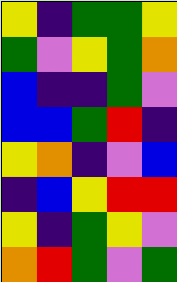[["yellow", "indigo", "green", "green", "yellow"], ["green", "violet", "yellow", "green", "orange"], ["blue", "indigo", "indigo", "green", "violet"], ["blue", "blue", "green", "red", "indigo"], ["yellow", "orange", "indigo", "violet", "blue"], ["indigo", "blue", "yellow", "red", "red"], ["yellow", "indigo", "green", "yellow", "violet"], ["orange", "red", "green", "violet", "green"]]